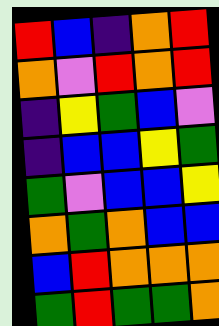[["red", "blue", "indigo", "orange", "red"], ["orange", "violet", "red", "orange", "red"], ["indigo", "yellow", "green", "blue", "violet"], ["indigo", "blue", "blue", "yellow", "green"], ["green", "violet", "blue", "blue", "yellow"], ["orange", "green", "orange", "blue", "blue"], ["blue", "red", "orange", "orange", "orange"], ["green", "red", "green", "green", "orange"]]